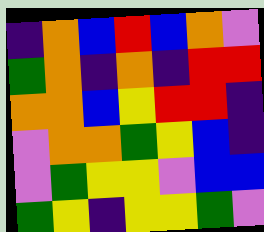[["indigo", "orange", "blue", "red", "blue", "orange", "violet"], ["green", "orange", "indigo", "orange", "indigo", "red", "red"], ["orange", "orange", "blue", "yellow", "red", "red", "indigo"], ["violet", "orange", "orange", "green", "yellow", "blue", "indigo"], ["violet", "green", "yellow", "yellow", "violet", "blue", "blue"], ["green", "yellow", "indigo", "yellow", "yellow", "green", "violet"]]